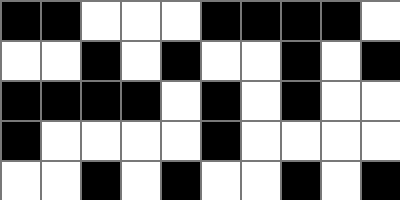[["black", "black", "white", "white", "white", "black", "black", "black", "black", "white"], ["white", "white", "black", "white", "black", "white", "white", "black", "white", "black"], ["black", "black", "black", "black", "white", "black", "white", "black", "white", "white"], ["black", "white", "white", "white", "white", "black", "white", "white", "white", "white"], ["white", "white", "black", "white", "black", "white", "white", "black", "white", "black"]]